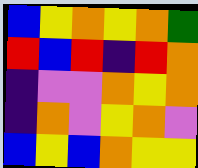[["blue", "yellow", "orange", "yellow", "orange", "green"], ["red", "blue", "red", "indigo", "red", "orange"], ["indigo", "violet", "violet", "orange", "yellow", "orange"], ["indigo", "orange", "violet", "yellow", "orange", "violet"], ["blue", "yellow", "blue", "orange", "yellow", "yellow"]]